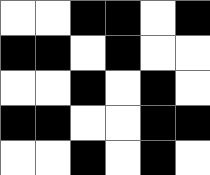[["white", "white", "black", "black", "white", "black"], ["black", "black", "white", "black", "white", "white"], ["white", "white", "black", "white", "black", "white"], ["black", "black", "white", "white", "black", "black"], ["white", "white", "black", "white", "black", "white"]]